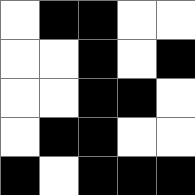[["white", "black", "black", "white", "white"], ["white", "white", "black", "white", "black"], ["white", "white", "black", "black", "white"], ["white", "black", "black", "white", "white"], ["black", "white", "black", "black", "black"]]